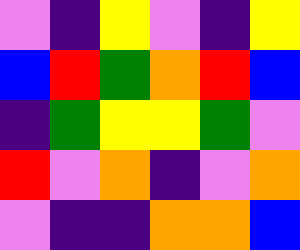[["violet", "indigo", "yellow", "violet", "indigo", "yellow"], ["blue", "red", "green", "orange", "red", "blue"], ["indigo", "green", "yellow", "yellow", "green", "violet"], ["red", "violet", "orange", "indigo", "violet", "orange"], ["violet", "indigo", "indigo", "orange", "orange", "blue"]]